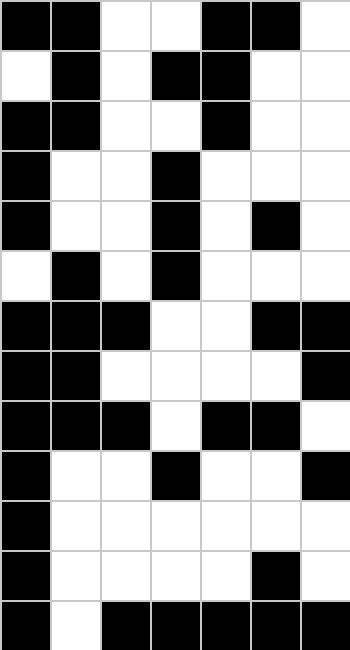[["black", "black", "white", "white", "black", "black", "white"], ["white", "black", "white", "black", "black", "white", "white"], ["black", "black", "white", "white", "black", "white", "white"], ["black", "white", "white", "black", "white", "white", "white"], ["black", "white", "white", "black", "white", "black", "white"], ["white", "black", "white", "black", "white", "white", "white"], ["black", "black", "black", "white", "white", "black", "black"], ["black", "black", "white", "white", "white", "white", "black"], ["black", "black", "black", "white", "black", "black", "white"], ["black", "white", "white", "black", "white", "white", "black"], ["black", "white", "white", "white", "white", "white", "white"], ["black", "white", "white", "white", "white", "black", "white"], ["black", "white", "black", "black", "black", "black", "black"]]